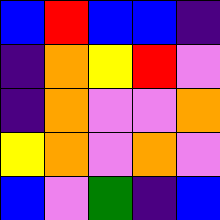[["blue", "red", "blue", "blue", "indigo"], ["indigo", "orange", "yellow", "red", "violet"], ["indigo", "orange", "violet", "violet", "orange"], ["yellow", "orange", "violet", "orange", "violet"], ["blue", "violet", "green", "indigo", "blue"]]